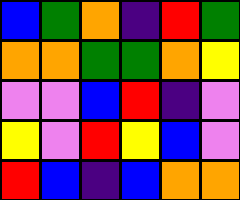[["blue", "green", "orange", "indigo", "red", "green"], ["orange", "orange", "green", "green", "orange", "yellow"], ["violet", "violet", "blue", "red", "indigo", "violet"], ["yellow", "violet", "red", "yellow", "blue", "violet"], ["red", "blue", "indigo", "blue", "orange", "orange"]]